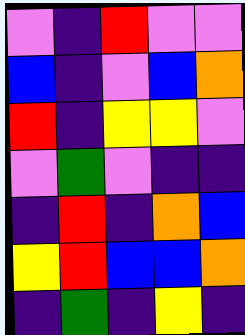[["violet", "indigo", "red", "violet", "violet"], ["blue", "indigo", "violet", "blue", "orange"], ["red", "indigo", "yellow", "yellow", "violet"], ["violet", "green", "violet", "indigo", "indigo"], ["indigo", "red", "indigo", "orange", "blue"], ["yellow", "red", "blue", "blue", "orange"], ["indigo", "green", "indigo", "yellow", "indigo"]]